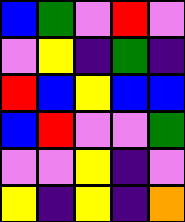[["blue", "green", "violet", "red", "violet"], ["violet", "yellow", "indigo", "green", "indigo"], ["red", "blue", "yellow", "blue", "blue"], ["blue", "red", "violet", "violet", "green"], ["violet", "violet", "yellow", "indigo", "violet"], ["yellow", "indigo", "yellow", "indigo", "orange"]]